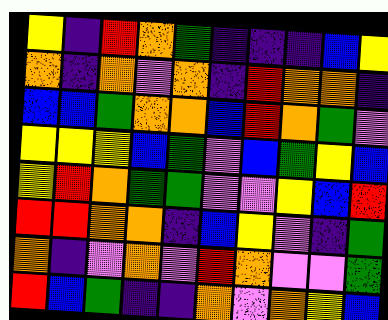[["yellow", "indigo", "red", "orange", "green", "indigo", "indigo", "indigo", "blue", "yellow"], ["orange", "indigo", "orange", "violet", "orange", "indigo", "red", "orange", "orange", "indigo"], ["blue", "blue", "green", "orange", "orange", "blue", "red", "orange", "green", "violet"], ["yellow", "yellow", "yellow", "blue", "green", "violet", "blue", "green", "yellow", "blue"], ["yellow", "red", "orange", "green", "green", "violet", "violet", "yellow", "blue", "red"], ["red", "red", "orange", "orange", "indigo", "blue", "yellow", "violet", "indigo", "green"], ["orange", "indigo", "violet", "orange", "violet", "red", "orange", "violet", "violet", "green"], ["red", "blue", "green", "indigo", "indigo", "orange", "violet", "orange", "yellow", "blue"]]